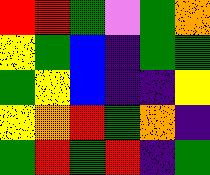[["red", "red", "green", "violet", "green", "orange"], ["yellow", "green", "blue", "indigo", "green", "green"], ["green", "yellow", "blue", "indigo", "indigo", "yellow"], ["yellow", "orange", "red", "green", "orange", "indigo"], ["green", "red", "green", "red", "indigo", "green"]]